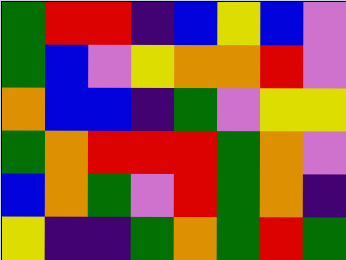[["green", "red", "red", "indigo", "blue", "yellow", "blue", "violet"], ["green", "blue", "violet", "yellow", "orange", "orange", "red", "violet"], ["orange", "blue", "blue", "indigo", "green", "violet", "yellow", "yellow"], ["green", "orange", "red", "red", "red", "green", "orange", "violet"], ["blue", "orange", "green", "violet", "red", "green", "orange", "indigo"], ["yellow", "indigo", "indigo", "green", "orange", "green", "red", "green"]]